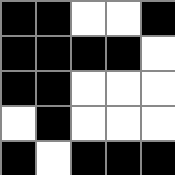[["black", "black", "white", "white", "black"], ["black", "black", "black", "black", "white"], ["black", "black", "white", "white", "white"], ["white", "black", "white", "white", "white"], ["black", "white", "black", "black", "black"]]